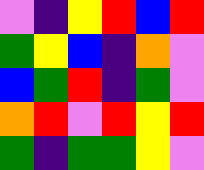[["violet", "indigo", "yellow", "red", "blue", "red"], ["green", "yellow", "blue", "indigo", "orange", "violet"], ["blue", "green", "red", "indigo", "green", "violet"], ["orange", "red", "violet", "red", "yellow", "red"], ["green", "indigo", "green", "green", "yellow", "violet"]]